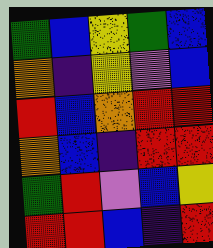[["green", "blue", "yellow", "green", "blue"], ["orange", "indigo", "yellow", "violet", "blue"], ["red", "blue", "orange", "red", "red"], ["orange", "blue", "indigo", "red", "red"], ["green", "red", "violet", "blue", "yellow"], ["red", "red", "blue", "indigo", "red"]]